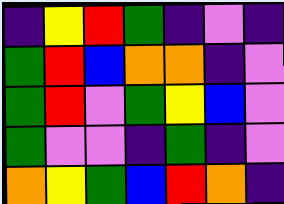[["indigo", "yellow", "red", "green", "indigo", "violet", "indigo"], ["green", "red", "blue", "orange", "orange", "indigo", "violet"], ["green", "red", "violet", "green", "yellow", "blue", "violet"], ["green", "violet", "violet", "indigo", "green", "indigo", "violet"], ["orange", "yellow", "green", "blue", "red", "orange", "indigo"]]